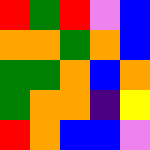[["red", "green", "red", "violet", "blue"], ["orange", "orange", "green", "orange", "blue"], ["green", "green", "orange", "blue", "orange"], ["green", "orange", "orange", "indigo", "yellow"], ["red", "orange", "blue", "blue", "violet"]]